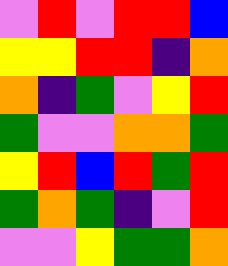[["violet", "red", "violet", "red", "red", "blue"], ["yellow", "yellow", "red", "red", "indigo", "orange"], ["orange", "indigo", "green", "violet", "yellow", "red"], ["green", "violet", "violet", "orange", "orange", "green"], ["yellow", "red", "blue", "red", "green", "red"], ["green", "orange", "green", "indigo", "violet", "red"], ["violet", "violet", "yellow", "green", "green", "orange"]]